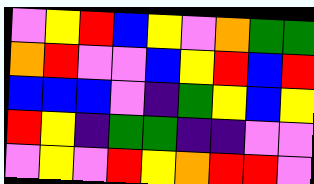[["violet", "yellow", "red", "blue", "yellow", "violet", "orange", "green", "green"], ["orange", "red", "violet", "violet", "blue", "yellow", "red", "blue", "red"], ["blue", "blue", "blue", "violet", "indigo", "green", "yellow", "blue", "yellow"], ["red", "yellow", "indigo", "green", "green", "indigo", "indigo", "violet", "violet"], ["violet", "yellow", "violet", "red", "yellow", "orange", "red", "red", "violet"]]